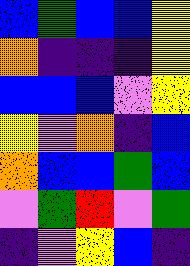[["blue", "green", "blue", "blue", "yellow"], ["orange", "indigo", "indigo", "indigo", "yellow"], ["blue", "blue", "blue", "violet", "yellow"], ["yellow", "violet", "orange", "indigo", "blue"], ["orange", "blue", "blue", "green", "blue"], ["violet", "green", "red", "violet", "green"], ["indigo", "violet", "yellow", "blue", "indigo"]]